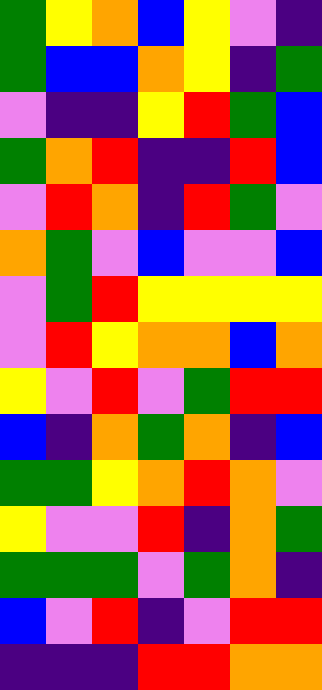[["green", "yellow", "orange", "blue", "yellow", "violet", "indigo"], ["green", "blue", "blue", "orange", "yellow", "indigo", "green"], ["violet", "indigo", "indigo", "yellow", "red", "green", "blue"], ["green", "orange", "red", "indigo", "indigo", "red", "blue"], ["violet", "red", "orange", "indigo", "red", "green", "violet"], ["orange", "green", "violet", "blue", "violet", "violet", "blue"], ["violet", "green", "red", "yellow", "yellow", "yellow", "yellow"], ["violet", "red", "yellow", "orange", "orange", "blue", "orange"], ["yellow", "violet", "red", "violet", "green", "red", "red"], ["blue", "indigo", "orange", "green", "orange", "indigo", "blue"], ["green", "green", "yellow", "orange", "red", "orange", "violet"], ["yellow", "violet", "violet", "red", "indigo", "orange", "green"], ["green", "green", "green", "violet", "green", "orange", "indigo"], ["blue", "violet", "red", "indigo", "violet", "red", "red"], ["indigo", "indigo", "indigo", "red", "red", "orange", "orange"]]